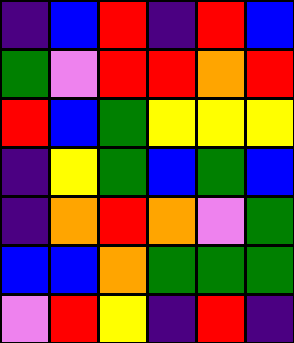[["indigo", "blue", "red", "indigo", "red", "blue"], ["green", "violet", "red", "red", "orange", "red"], ["red", "blue", "green", "yellow", "yellow", "yellow"], ["indigo", "yellow", "green", "blue", "green", "blue"], ["indigo", "orange", "red", "orange", "violet", "green"], ["blue", "blue", "orange", "green", "green", "green"], ["violet", "red", "yellow", "indigo", "red", "indigo"]]